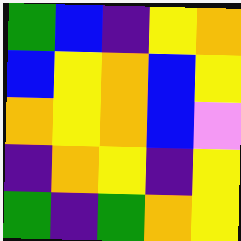[["green", "blue", "indigo", "yellow", "orange"], ["blue", "yellow", "orange", "blue", "yellow"], ["orange", "yellow", "orange", "blue", "violet"], ["indigo", "orange", "yellow", "indigo", "yellow"], ["green", "indigo", "green", "orange", "yellow"]]